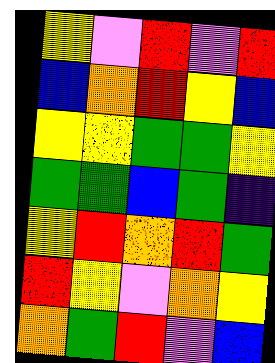[["yellow", "violet", "red", "violet", "red"], ["blue", "orange", "red", "yellow", "blue"], ["yellow", "yellow", "green", "green", "yellow"], ["green", "green", "blue", "green", "indigo"], ["yellow", "red", "orange", "red", "green"], ["red", "yellow", "violet", "orange", "yellow"], ["orange", "green", "red", "violet", "blue"]]